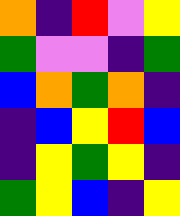[["orange", "indigo", "red", "violet", "yellow"], ["green", "violet", "violet", "indigo", "green"], ["blue", "orange", "green", "orange", "indigo"], ["indigo", "blue", "yellow", "red", "blue"], ["indigo", "yellow", "green", "yellow", "indigo"], ["green", "yellow", "blue", "indigo", "yellow"]]